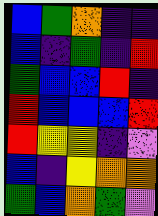[["blue", "green", "orange", "indigo", "indigo"], ["blue", "indigo", "green", "indigo", "red"], ["green", "blue", "blue", "red", "indigo"], ["red", "blue", "blue", "blue", "red"], ["red", "yellow", "yellow", "indigo", "violet"], ["blue", "indigo", "yellow", "orange", "orange"], ["green", "blue", "orange", "green", "violet"]]